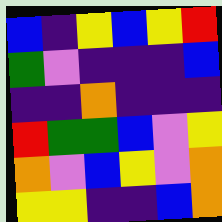[["blue", "indigo", "yellow", "blue", "yellow", "red"], ["green", "violet", "indigo", "indigo", "indigo", "blue"], ["indigo", "indigo", "orange", "indigo", "indigo", "indigo"], ["red", "green", "green", "blue", "violet", "yellow"], ["orange", "violet", "blue", "yellow", "violet", "orange"], ["yellow", "yellow", "indigo", "indigo", "blue", "orange"]]